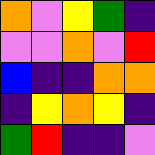[["orange", "violet", "yellow", "green", "indigo"], ["violet", "violet", "orange", "violet", "red"], ["blue", "indigo", "indigo", "orange", "orange"], ["indigo", "yellow", "orange", "yellow", "indigo"], ["green", "red", "indigo", "indigo", "violet"]]